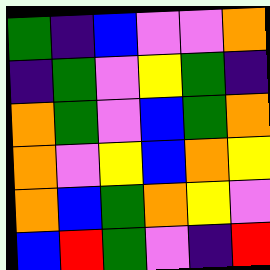[["green", "indigo", "blue", "violet", "violet", "orange"], ["indigo", "green", "violet", "yellow", "green", "indigo"], ["orange", "green", "violet", "blue", "green", "orange"], ["orange", "violet", "yellow", "blue", "orange", "yellow"], ["orange", "blue", "green", "orange", "yellow", "violet"], ["blue", "red", "green", "violet", "indigo", "red"]]